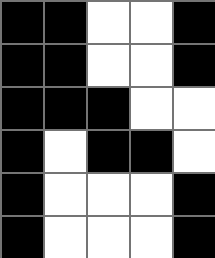[["black", "black", "white", "white", "black"], ["black", "black", "white", "white", "black"], ["black", "black", "black", "white", "white"], ["black", "white", "black", "black", "white"], ["black", "white", "white", "white", "black"], ["black", "white", "white", "white", "black"]]